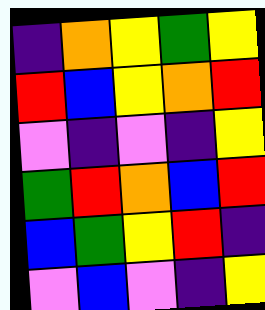[["indigo", "orange", "yellow", "green", "yellow"], ["red", "blue", "yellow", "orange", "red"], ["violet", "indigo", "violet", "indigo", "yellow"], ["green", "red", "orange", "blue", "red"], ["blue", "green", "yellow", "red", "indigo"], ["violet", "blue", "violet", "indigo", "yellow"]]